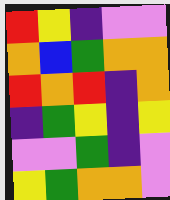[["red", "yellow", "indigo", "violet", "violet"], ["orange", "blue", "green", "orange", "orange"], ["red", "orange", "red", "indigo", "orange"], ["indigo", "green", "yellow", "indigo", "yellow"], ["violet", "violet", "green", "indigo", "violet"], ["yellow", "green", "orange", "orange", "violet"]]